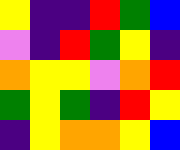[["yellow", "indigo", "indigo", "red", "green", "blue"], ["violet", "indigo", "red", "green", "yellow", "indigo"], ["orange", "yellow", "yellow", "violet", "orange", "red"], ["green", "yellow", "green", "indigo", "red", "yellow"], ["indigo", "yellow", "orange", "orange", "yellow", "blue"]]